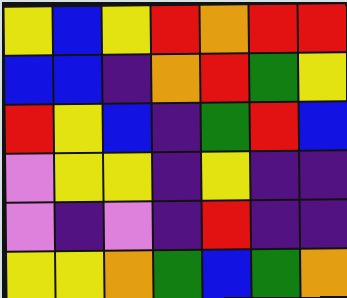[["yellow", "blue", "yellow", "red", "orange", "red", "red"], ["blue", "blue", "indigo", "orange", "red", "green", "yellow"], ["red", "yellow", "blue", "indigo", "green", "red", "blue"], ["violet", "yellow", "yellow", "indigo", "yellow", "indigo", "indigo"], ["violet", "indigo", "violet", "indigo", "red", "indigo", "indigo"], ["yellow", "yellow", "orange", "green", "blue", "green", "orange"]]